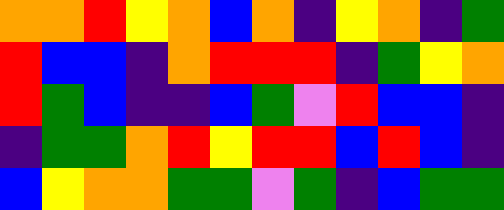[["orange", "orange", "red", "yellow", "orange", "blue", "orange", "indigo", "yellow", "orange", "indigo", "green"], ["red", "blue", "blue", "indigo", "orange", "red", "red", "red", "indigo", "green", "yellow", "orange"], ["red", "green", "blue", "indigo", "indigo", "blue", "green", "violet", "red", "blue", "blue", "indigo"], ["indigo", "green", "green", "orange", "red", "yellow", "red", "red", "blue", "red", "blue", "indigo"], ["blue", "yellow", "orange", "orange", "green", "green", "violet", "green", "indigo", "blue", "green", "green"]]